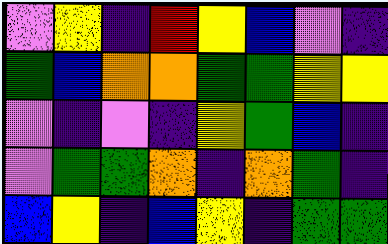[["violet", "yellow", "indigo", "red", "yellow", "blue", "violet", "indigo"], ["green", "blue", "orange", "orange", "green", "green", "yellow", "yellow"], ["violet", "indigo", "violet", "indigo", "yellow", "green", "blue", "indigo"], ["violet", "green", "green", "orange", "indigo", "orange", "green", "indigo"], ["blue", "yellow", "indigo", "blue", "yellow", "indigo", "green", "green"]]